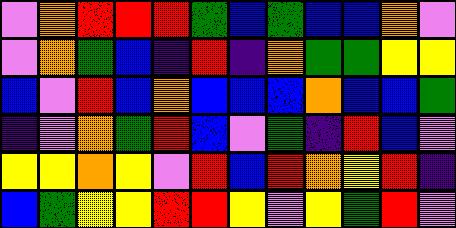[["violet", "orange", "red", "red", "red", "green", "blue", "green", "blue", "blue", "orange", "violet"], ["violet", "orange", "green", "blue", "indigo", "red", "indigo", "orange", "green", "green", "yellow", "yellow"], ["blue", "violet", "red", "blue", "orange", "blue", "blue", "blue", "orange", "blue", "blue", "green"], ["indigo", "violet", "orange", "green", "red", "blue", "violet", "green", "indigo", "red", "blue", "violet"], ["yellow", "yellow", "orange", "yellow", "violet", "red", "blue", "red", "orange", "yellow", "red", "indigo"], ["blue", "green", "yellow", "yellow", "red", "red", "yellow", "violet", "yellow", "green", "red", "violet"]]